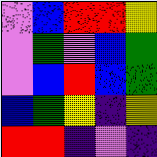[["violet", "blue", "red", "red", "yellow"], ["violet", "green", "violet", "blue", "green"], ["violet", "blue", "red", "blue", "green"], ["blue", "green", "yellow", "indigo", "yellow"], ["red", "red", "indigo", "violet", "indigo"]]